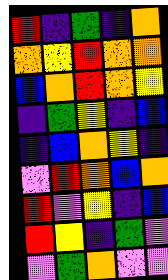[["red", "indigo", "green", "indigo", "orange"], ["orange", "yellow", "red", "orange", "orange"], ["blue", "orange", "red", "orange", "yellow"], ["indigo", "green", "yellow", "indigo", "blue"], ["indigo", "blue", "orange", "yellow", "indigo"], ["violet", "red", "orange", "blue", "orange"], ["red", "violet", "yellow", "indigo", "blue"], ["red", "yellow", "indigo", "green", "violet"], ["violet", "green", "orange", "violet", "violet"]]